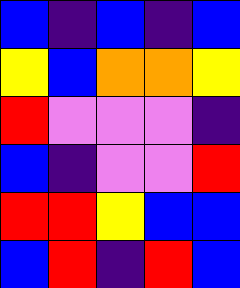[["blue", "indigo", "blue", "indigo", "blue"], ["yellow", "blue", "orange", "orange", "yellow"], ["red", "violet", "violet", "violet", "indigo"], ["blue", "indigo", "violet", "violet", "red"], ["red", "red", "yellow", "blue", "blue"], ["blue", "red", "indigo", "red", "blue"]]